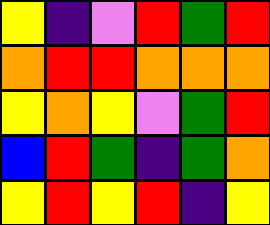[["yellow", "indigo", "violet", "red", "green", "red"], ["orange", "red", "red", "orange", "orange", "orange"], ["yellow", "orange", "yellow", "violet", "green", "red"], ["blue", "red", "green", "indigo", "green", "orange"], ["yellow", "red", "yellow", "red", "indigo", "yellow"]]